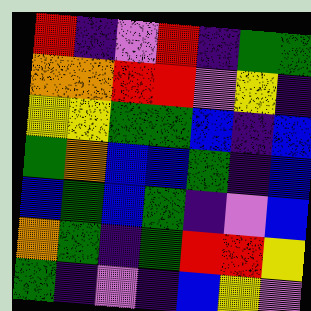[["red", "indigo", "violet", "red", "indigo", "green", "green"], ["orange", "orange", "red", "red", "violet", "yellow", "indigo"], ["yellow", "yellow", "green", "green", "blue", "indigo", "blue"], ["green", "orange", "blue", "blue", "green", "indigo", "blue"], ["blue", "green", "blue", "green", "indigo", "violet", "blue"], ["orange", "green", "indigo", "green", "red", "red", "yellow"], ["green", "indigo", "violet", "indigo", "blue", "yellow", "violet"]]